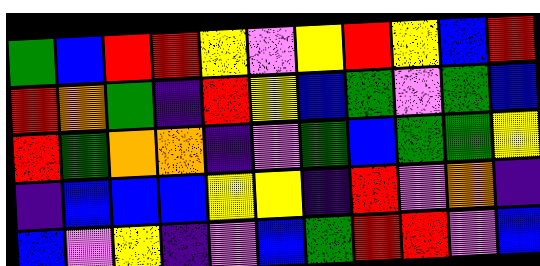[["green", "blue", "red", "red", "yellow", "violet", "yellow", "red", "yellow", "blue", "red"], ["red", "orange", "green", "indigo", "red", "yellow", "blue", "green", "violet", "green", "blue"], ["red", "green", "orange", "orange", "indigo", "violet", "green", "blue", "green", "green", "yellow"], ["indigo", "blue", "blue", "blue", "yellow", "yellow", "indigo", "red", "violet", "orange", "indigo"], ["blue", "violet", "yellow", "indigo", "violet", "blue", "green", "red", "red", "violet", "blue"]]